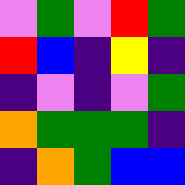[["violet", "green", "violet", "red", "green"], ["red", "blue", "indigo", "yellow", "indigo"], ["indigo", "violet", "indigo", "violet", "green"], ["orange", "green", "green", "green", "indigo"], ["indigo", "orange", "green", "blue", "blue"]]